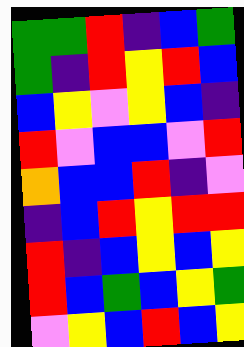[["green", "green", "red", "indigo", "blue", "green"], ["green", "indigo", "red", "yellow", "red", "blue"], ["blue", "yellow", "violet", "yellow", "blue", "indigo"], ["red", "violet", "blue", "blue", "violet", "red"], ["orange", "blue", "blue", "red", "indigo", "violet"], ["indigo", "blue", "red", "yellow", "red", "red"], ["red", "indigo", "blue", "yellow", "blue", "yellow"], ["red", "blue", "green", "blue", "yellow", "green"], ["violet", "yellow", "blue", "red", "blue", "yellow"]]